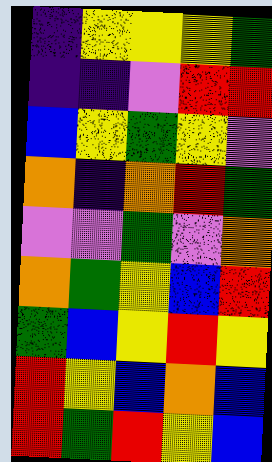[["indigo", "yellow", "yellow", "yellow", "green"], ["indigo", "indigo", "violet", "red", "red"], ["blue", "yellow", "green", "yellow", "violet"], ["orange", "indigo", "orange", "red", "green"], ["violet", "violet", "green", "violet", "orange"], ["orange", "green", "yellow", "blue", "red"], ["green", "blue", "yellow", "red", "yellow"], ["red", "yellow", "blue", "orange", "blue"], ["red", "green", "red", "yellow", "blue"]]